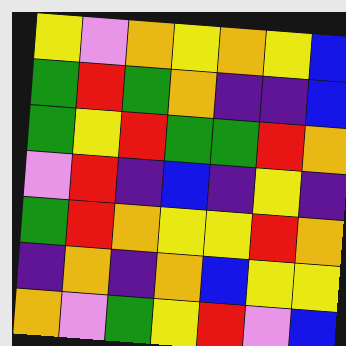[["yellow", "violet", "orange", "yellow", "orange", "yellow", "blue"], ["green", "red", "green", "orange", "indigo", "indigo", "blue"], ["green", "yellow", "red", "green", "green", "red", "orange"], ["violet", "red", "indigo", "blue", "indigo", "yellow", "indigo"], ["green", "red", "orange", "yellow", "yellow", "red", "orange"], ["indigo", "orange", "indigo", "orange", "blue", "yellow", "yellow"], ["orange", "violet", "green", "yellow", "red", "violet", "blue"]]